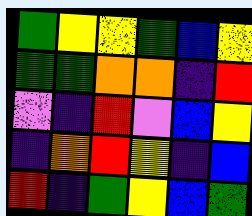[["green", "yellow", "yellow", "green", "blue", "yellow"], ["green", "green", "orange", "orange", "indigo", "red"], ["violet", "indigo", "red", "violet", "blue", "yellow"], ["indigo", "orange", "red", "yellow", "indigo", "blue"], ["red", "indigo", "green", "yellow", "blue", "green"]]